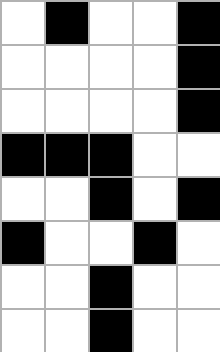[["white", "black", "white", "white", "black"], ["white", "white", "white", "white", "black"], ["white", "white", "white", "white", "black"], ["black", "black", "black", "white", "white"], ["white", "white", "black", "white", "black"], ["black", "white", "white", "black", "white"], ["white", "white", "black", "white", "white"], ["white", "white", "black", "white", "white"]]